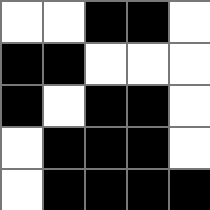[["white", "white", "black", "black", "white"], ["black", "black", "white", "white", "white"], ["black", "white", "black", "black", "white"], ["white", "black", "black", "black", "white"], ["white", "black", "black", "black", "black"]]